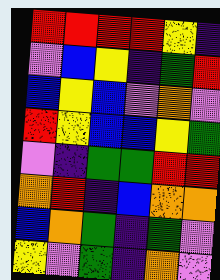[["red", "red", "red", "red", "yellow", "indigo"], ["violet", "blue", "yellow", "indigo", "green", "red"], ["blue", "yellow", "blue", "violet", "orange", "violet"], ["red", "yellow", "blue", "blue", "yellow", "green"], ["violet", "indigo", "green", "green", "red", "red"], ["orange", "red", "indigo", "blue", "orange", "orange"], ["blue", "orange", "green", "indigo", "green", "violet"], ["yellow", "violet", "green", "indigo", "orange", "violet"]]